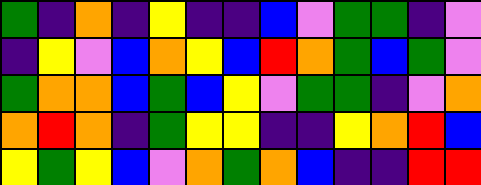[["green", "indigo", "orange", "indigo", "yellow", "indigo", "indigo", "blue", "violet", "green", "green", "indigo", "violet"], ["indigo", "yellow", "violet", "blue", "orange", "yellow", "blue", "red", "orange", "green", "blue", "green", "violet"], ["green", "orange", "orange", "blue", "green", "blue", "yellow", "violet", "green", "green", "indigo", "violet", "orange"], ["orange", "red", "orange", "indigo", "green", "yellow", "yellow", "indigo", "indigo", "yellow", "orange", "red", "blue"], ["yellow", "green", "yellow", "blue", "violet", "orange", "green", "orange", "blue", "indigo", "indigo", "red", "red"]]